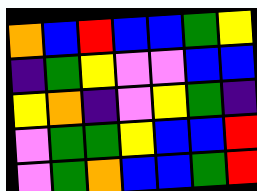[["orange", "blue", "red", "blue", "blue", "green", "yellow"], ["indigo", "green", "yellow", "violet", "violet", "blue", "blue"], ["yellow", "orange", "indigo", "violet", "yellow", "green", "indigo"], ["violet", "green", "green", "yellow", "blue", "blue", "red"], ["violet", "green", "orange", "blue", "blue", "green", "red"]]